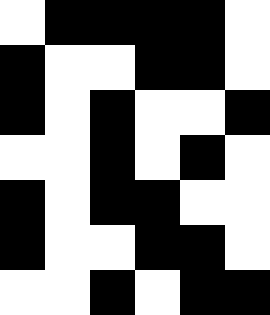[["white", "black", "black", "black", "black", "white"], ["black", "white", "white", "black", "black", "white"], ["black", "white", "black", "white", "white", "black"], ["white", "white", "black", "white", "black", "white"], ["black", "white", "black", "black", "white", "white"], ["black", "white", "white", "black", "black", "white"], ["white", "white", "black", "white", "black", "black"]]